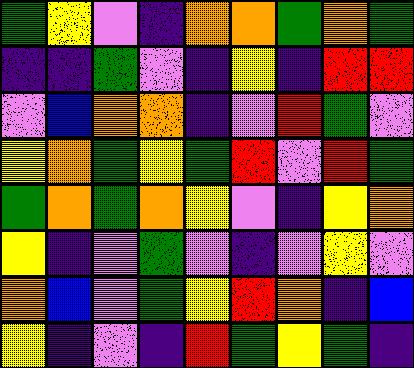[["green", "yellow", "violet", "indigo", "orange", "orange", "green", "orange", "green"], ["indigo", "indigo", "green", "violet", "indigo", "yellow", "indigo", "red", "red"], ["violet", "blue", "orange", "orange", "indigo", "violet", "red", "green", "violet"], ["yellow", "orange", "green", "yellow", "green", "red", "violet", "red", "green"], ["green", "orange", "green", "orange", "yellow", "violet", "indigo", "yellow", "orange"], ["yellow", "indigo", "violet", "green", "violet", "indigo", "violet", "yellow", "violet"], ["orange", "blue", "violet", "green", "yellow", "red", "orange", "indigo", "blue"], ["yellow", "indigo", "violet", "indigo", "red", "green", "yellow", "green", "indigo"]]